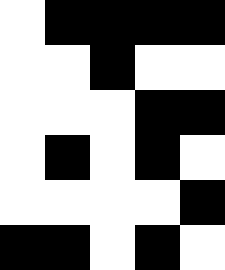[["white", "black", "black", "black", "black"], ["white", "white", "black", "white", "white"], ["white", "white", "white", "black", "black"], ["white", "black", "white", "black", "white"], ["white", "white", "white", "white", "black"], ["black", "black", "white", "black", "white"]]